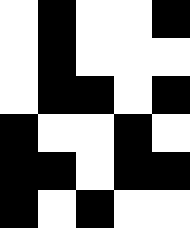[["white", "black", "white", "white", "black"], ["white", "black", "white", "white", "white"], ["white", "black", "black", "white", "black"], ["black", "white", "white", "black", "white"], ["black", "black", "white", "black", "black"], ["black", "white", "black", "white", "white"]]